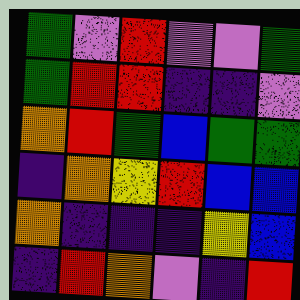[["green", "violet", "red", "violet", "violet", "green"], ["green", "red", "red", "indigo", "indigo", "violet"], ["orange", "red", "green", "blue", "green", "green"], ["indigo", "orange", "yellow", "red", "blue", "blue"], ["orange", "indigo", "indigo", "indigo", "yellow", "blue"], ["indigo", "red", "orange", "violet", "indigo", "red"]]